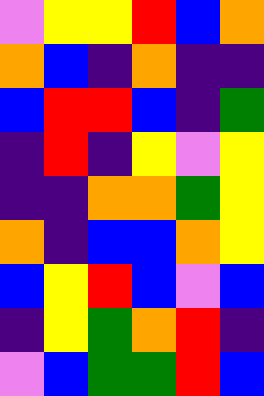[["violet", "yellow", "yellow", "red", "blue", "orange"], ["orange", "blue", "indigo", "orange", "indigo", "indigo"], ["blue", "red", "red", "blue", "indigo", "green"], ["indigo", "red", "indigo", "yellow", "violet", "yellow"], ["indigo", "indigo", "orange", "orange", "green", "yellow"], ["orange", "indigo", "blue", "blue", "orange", "yellow"], ["blue", "yellow", "red", "blue", "violet", "blue"], ["indigo", "yellow", "green", "orange", "red", "indigo"], ["violet", "blue", "green", "green", "red", "blue"]]